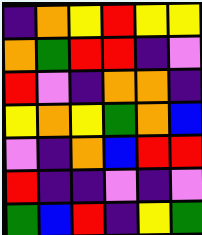[["indigo", "orange", "yellow", "red", "yellow", "yellow"], ["orange", "green", "red", "red", "indigo", "violet"], ["red", "violet", "indigo", "orange", "orange", "indigo"], ["yellow", "orange", "yellow", "green", "orange", "blue"], ["violet", "indigo", "orange", "blue", "red", "red"], ["red", "indigo", "indigo", "violet", "indigo", "violet"], ["green", "blue", "red", "indigo", "yellow", "green"]]